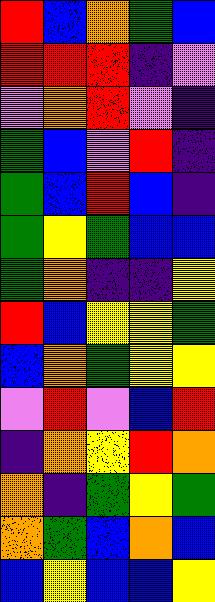[["red", "blue", "orange", "green", "blue"], ["red", "red", "red", "indigo", "violet"], ["violet", "orange", "red", "violet", "indigo"], ["green", "blue", "violet", "red", "indigo"], ["green", "blue", "red", "blue", "indigo"], ["green", "yellow", "green", "blue", "blue"], ["green", "orange", "indigo", "indigo", "yellow"], ["red", "blue", "yellow", "yellow", "green"], ["blue", "orange", "green", "yellow", "yellow"], ["violet", "red", "violet", "blue", "red"], ["indigo", "orange", "yellow", "red", "orange"], ["orange", "indigo", "green", "yellow", "green"], ["orange", "green", "blue", "orange", "blue"], ["blue", "yellow", "blue", "blue", "yellow"]]